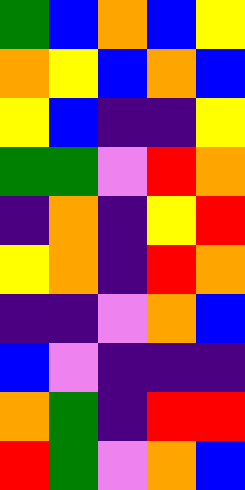[["green", "blue", "orange", "blue", "yellow"], ["orange", "yellow", "blue", "orange", "blue"], ["yellow", "blue", "indigo", "indigo", "yellow"], ["green", "green", "violet", "red", "orange"], ["indigo", "orange", "indigo", "yellow", "red"], ["yellow", "orange", "indigo", "red", "orange"], ["indigo", "indigo", "violet", "orange", "blue"], ["blue", "violet", "indigo", "indigo", "indigo"], ["orange", "green", "indigo", "red", "red"], ["red", "green", "violet", "orange", "blue"]]